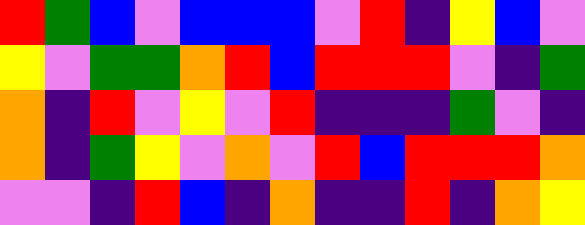[["red", "green", "blue", "violet", "blue", "blue", "blue", "violet", "red", "indigo", "yellow", "blue", "violet"], ["yellow", "violet", "green", "green", "orange", "red", "blue", "red", "red", "red", "violet", "indigo", "green"], ["orange", "indigo", "red", "violet", "yellow", "violet", "red", "indigo", "indigo", "indigo", "green", "violet", "indigo"], ["orange", "indigo", "green", "yellow", "violet", "orange", "violet", "red", "blue", "red", "red", "red", "orange"], ["violet", "violet", "indigo", "red", "blue", "indigo", "orange", "indigo", "indigo", "red", "indigo", "orange", "yellow"]]